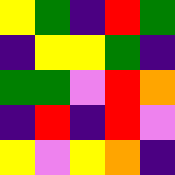[["yellow", "green", "indigo", "red", "green"], ["indigo", "yellow", "yellow", "green", "indigo"], ["green", "green", "violet", "red", "orange"], ["indigo", "red", "indigo", "red", "violet"], ["yellow", "violet", "yellow", "orange", "indigo"]]